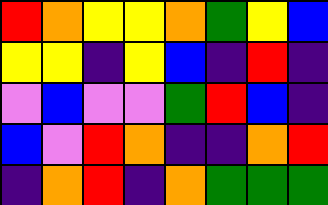[["red", "orange", "yellow", "yellow", "orange", "green", "yellow", "blue"], ["yellow", "yellow", "indigo", "yellow", "blue", "indigo", "red", "indigo"], ["violet", "blue", "violet", "violet", "green", "red", "blue", "indigo"], ["blue", "violet", "red", "orange", "indigo", "indigo", "orange", "red"], ["indigo", "orange", "red", "indigo", "orange", "green", "green", "green"]]